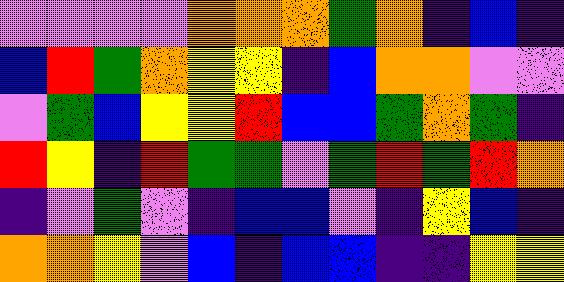[["violet", "violet", "violet", "violet", "orange", "orange", "orange", "green", "orange", "indigo", "blue", "indigo"], ["blue", "red", "green", "orange", "yellow", "yellow", "indigo", "blue", "orange", "orange", "violet", "violet"], ["violet", "green", "blue", "yellow", "yellow", "red", "blue", "blue", "green", "orange", "green", "indigo"], ["red", "yellow", "indigo", "red", "green", "green", "violet", "green", "red", "green", "red", "orange"], ["indigo", "violet", "green", "violet", "indigo", "blue", "blue", "violet", "indigo", "yellow", "blue", "indigo"], ["orange", "orange", "yellow", "violet", "blue", "indigo", "blue", "blue", "indigo", "indigo", "yellow", "yellow"]]